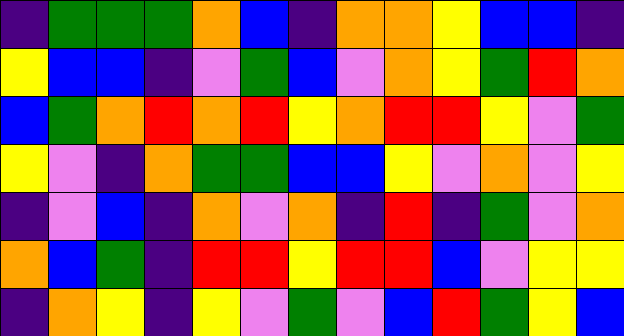[["indigo", "green", "green", "green", "orange", "blue", "indigo", "orange", "orange", "yellow", "blue", "blue", "indigo"], ["yellow", "blue", "blue", "indigo", "violet", "green", "blue", "violet", "orange", "yellow", "green", "red", "orange"], ["blue", "green", "orange", "red", "orange", "red", "yellow", "orange", "red", "red", "yellow", "violet", "green"], ["yellow", "violet", "indigo", "orange", "green", "green", "blue", "blue", "yellow", "violet", "orange", "violet", "yellow"], ["indigo", "violet", "blue", "indigo", "orange", "violet", "orange", "indigo", "red", "indigo", "green", "violet", "orange"], ["orange", "blue", "green", "indigo", "red", "red", "yellow", "red", "red", "blue", "violet", "yellow", "yellow"], ["indigo", "orange", "yellow", "indigo", "yellow", "violet", "green", "violet", "blue", "red", "green", "yellow", "blue"]]